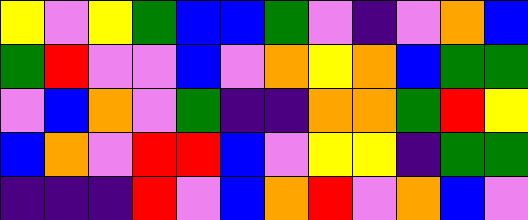[["yellow", "violet", "yellow", "green", "blue", "blue", "green", "violet", "indigo", "violet", "orange", "blue"], ["green", "red", "violet", "violet", "blue", "violet", "orange", "yellow", "orange", "blue", "green", "green"], ["violet", "blue", "orange", "violet", "green", "indigo", "indigo", "orange", "orange", "green", "red", "yellow"], ["blue", "orange", "violet", "red", "red", "blue", "violet", "yellow", "yellow", "indigo", "green", "green"], ["indigo", "indigo", "indigo", "red", "violet", "blue", "orange", "red", "violet", "orange", "blue", "violet"]]